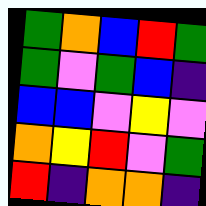[["green", "orange", "blue", "red", "green"], ["green", "violet", "green", "blue", "indigo"], ["blue", "blue", "violet", "yellow", "violet"], ["orange", "yellow", "red", "violet", "green"], ["red", "indigo", "orange", "orange", "indigo"]]